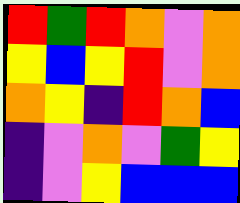[["red", "green", "red", "orange", "violet", "orange"], ["yellow", "blue", "yellow", "red", "violet", "orange"], ["orange", "yellow", "indigo", "red", "orange", "blue"], ["indigo", "violet", "orange", "violet", "green", "yellow"], ["indigo", "violet", "yellow", "blue", "blue", "blue"]]